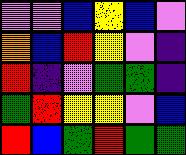[["violet", "violet", "blue", "yellow", "blue", "violet"], ["orange", "blue", "red", "yellow", "violet", "indigo"], ["red", "indigo", "violet", "green", "green", "indigo"], ["green", "red", "yellow", "yellow", "violet", "blue"], ["red", "blue", "green", "red", "green", "green"]]